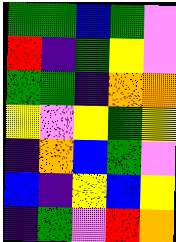[["green", "green", "blue", "green", "violet"], ["red", "indigo", "green", "yellow", "violet"], ["green", "green", "indigo", "orange", "orange"], ["yellow", "violet", "yellow", "green", "yellow"], ["indigo", "orange", "blue", "green", "violet"], ["blue", "indigo", "yellow", "blue", "yellow"], ["indigo", "green", "violet", "red", "orange"]]